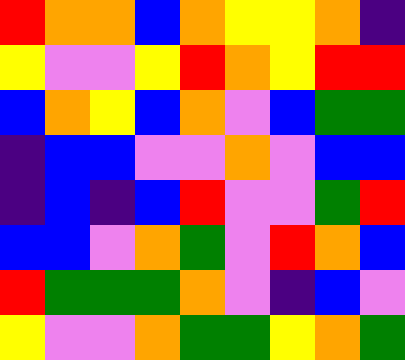[["red", "orange", "orange", "blue", "orange", "yellow", "yellow", "orange", "indigo"], ["yellow", "violet", "violet", "yellow", "red", "orange", "yellow", "red", "red"], ["blue", "orange", "yellow", "blue", "orange", "violet", "blue", "green", "green"], ["indigo", "blue", "blue", "violet", "violet", "orange", "violet", "blue", "blue"], ["indigo", "blue", "indigo", "blue", "red", "violet", "violet", "green", "red"], ["blue", "blue", "violet", "orange", "green", "violet", "red", "orange", "blue"], ["red", "green", "green", "green", "orange", "violet", "indigo", "blue", "violet"], ["yellow", "violet", "violet", "orange", "green", "green", "yellow", "orange", "green"]]